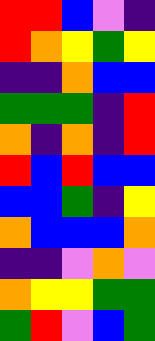[["red", "red", "blue", "violet", "indigo"], ["red", "orange", "yellow", "green", "yellow"], ["indigo", "indigo", "orange", "blue", "blue"], ["green", "green", "green", "indigo", "red"], ["orange", "indigo", "orange", "indigo", "red"], ["red", "blue", "red", "blue", "blue"], ["blue", "blue", "green", "indigo", "yellow"], ["orange", "blue", "blue", "blue", "orange"], ["indigo", "indigo", "violet", "orange", "violet"], ["orange", "yellow", "yellow", "green", "green"], ["green", "red", "violet", "blue", "green"]]